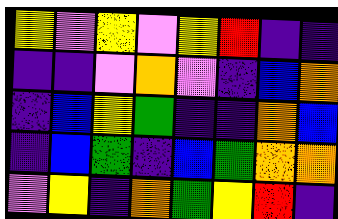[["yellow", "violet", "yellow", "violet", "yellow", "red", "indigo", "indigo"], ["indigo", "indigo", "violet", "orange", "violet", "indigo", "blue", "orange"], ["indigo", "blue", "yellow", "green", "indigo", "indigo", "orange", "blue"], ["indigo", "blue", "green", "indigo", "blue", "green", "orange", "orange"], ["violet", "yellow", "indigo", "orange", "green", "yellow", "red", "indigo"]]